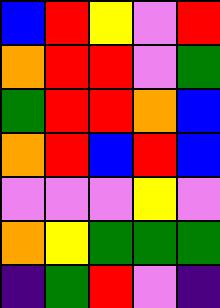[["blue", "red", "yellow", "violet", "red"], ["orange", "red", "red", "violet", "green"], ["green", "red", "red", "orange", "blue"], ["orange", "red", "blue", "red", "blue"], ["violet", "violet", "violet", "yellow", "violet"], ["orange", "yellow", "green", "green", "green"], ["indigo", "green", "red", "violet", "indigo"]]